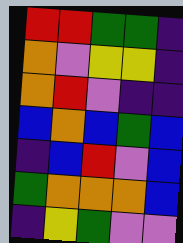[["red", "red", "green", "green", "indigo"], ["orange", "violet", "yellow", "yellow", "indigo"], ["orange", "red", "violet", "indigo", "indigo"], ["blue", "orange", "blue", "green", "blue"], ["indigo", "blue", "red", "violet", "blue"], ["green", "orange", "orange", "orange", "blue"], ["indigo", "yellow", "green", "violet", "violet"]]